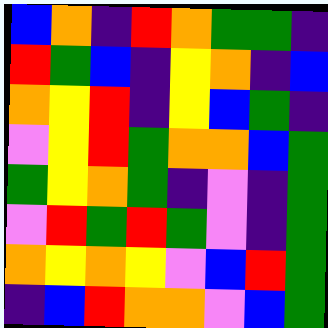[["blue", "orange", "indigo", "red", "orange", "green", "green", "indigo"], ["red", "green", "blue", "indigo", "yellow", "orange", "indigo", "blue"], ["orange", "yellow", "red", "indigo", "yellow", "blue", "green", "indigo"], ["violet", "yellow", "red", "green", "orange", "orange", "blue", "green"], ["green", "yellow", "orange", "green", "indigo", "violet", "indigo", "green"], ["violet", "red", "green", "red", "green", "violet", "indigo", "green"], ["orange", "yellow", "orange", "yellow", "violet", "blue", "red", "green"], ["indigo", "blue", "red", "orange", "orange", "violet", "blue", "green"]]